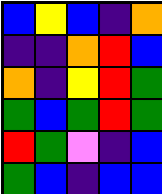[["blue", "yellow", "blue", "indigo", "orange"], ["indigo", "indigo", "orange", "red", "blue"], ["orange", "indigo", "yellow", "red", "green"], ["green", "blue", "green", "red", "green"], ["red", "green", "violet", "indigo", "blue"], ["green", "blue", "indigo", "blue", "blue"]]